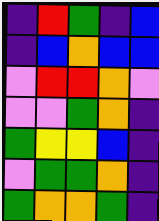[["indigo", "red", "green", "indigo", "blue"], ["indigo", "blue", "orange", "blue", "blue"], ["violet", "red", "red", "orange", "violet"], ["violet", "violet", "green", "orange", "indigo"], ["green", "yellow", "yellow", "blue", "indigo"], ["violet", "green", "green", "orange", "indigo"], ["green", "orange", "orange", "green", "indigo"]]